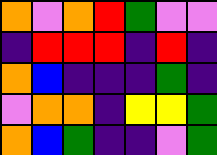[["orange", "violet", "orange", "red", "green", "violet", "violet"], ["indigo", "red", "red", "red", "indigo", "red", "indigo"], ["orange", "blue", "indigo", "indigo", "indigo", "green", "indigo"], ["violet", "orange", "orange", "indigo", "yellow", "yellow", "green"], ["orange", "blue", "green", "indigo", "indigo", "violet", "green"]]